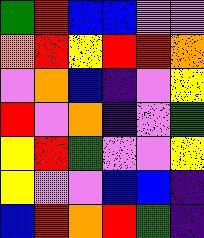[["green", "red", "blue", "blue", "violet", "violet"], ["orange", "red", "yellow", "red", "red", "orange"], ["violet", "orange", "blue", "indigo", "violet", "yellow"], ["red", "violet", "orange", "indigo", "violet", "green"], ["yellow", "red", "green", "violet", "violet", "yellow"], ["yellow", "violet", "violet", "blue", "blue", "indigo"], ["blue", "red", "orange", "red", "green", "indigo"]]